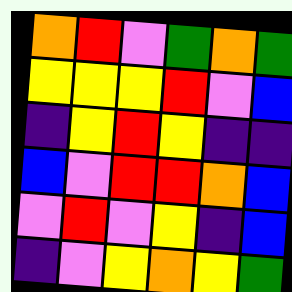[["orange", "red", "violet", "green", "orange", "green"], ["yellow", "yellow", "yellow", "red", "violet", "blue"], ["indigo", "yellow", "red", "yellow", "indigo", "indigo"], ["blue", "violet", "red", "red", "orange", "blue"], ["violet", "red", "violet", "yellow", "indigo", "blue"], ["indigo", "violet", "yellow", "orange", "yellow", "green"]]